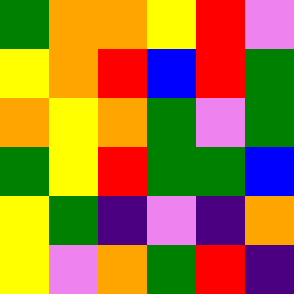[["green", "orange", "orange", "yellow", "red", "violet"], ["yellow", "orange", "red", "blue", "red", "green"], ["orange", "yellow", "orange", "green", "violet", "green"], ["green", "yellow", "red", "green", "green", "blue"], ["yellow", "green", "indigo", "violet", "indigo", "orange"], ["yellow", "violet", "orange", "green", "red", "indigo"]]